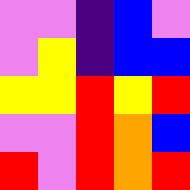[["violet", "violet", "indigo", "blue", "violet"], ["violet", "yellow", "indigo", "blue", "blue"], ["yellow", "yellow", "red", "yellow", "red"], ["violet", "violet", "red", "orange", "blue"], ["red", "violet", "red", "orange", "red"]]